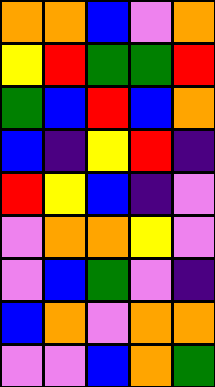[["orange", "orange", "blue", "violet", "orange"], ["yellow", "red", "green", "green", "red"], ["green", "blue", "red", "blue", "orange"], ["blue", "indigo", "yellow", "red", "indigo"], ["red", "yellow", "blue", "indigo", "violet"], ["violet", "orange", "orange", "yellow", "violet"], ["violet", "blue", "green", "violet", "indigo"], ["blue", "orange", "violet", "orange", "orange"], ["violet", "violet", "blue", "orange", "green"]]